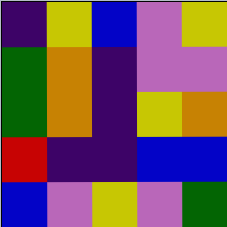[["indigo", "yellow", "blue", "violet", "yellow"], ["green", "orange", "indigo", "violet", "violet"], ["green", "orange", "indigo", "yellow", "orange"], ["red", "indigo", "indigo", "blue", "blue"], ["blue", "violet", "yellow", "violet", "green"]]